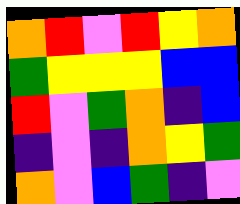[["orange", "red", "violet", "red", "yellow", "orange"], ["green", "yellow", "yellow", "yellow", "blue", "blue"], ["red", "violet", "green", "orange", "indigo", "blue"], ["indigo", "violet", "indigo", "orange", "yellow", "green"], ["orange", "violet", "blue", "green", "indigo", "violet"]]